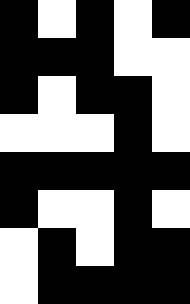[["black", "white", "black", "white", "black"], ["black", "black", "black", "white", "white"], ["black", "white", "black", "black", "white"], ["white", "white", "white", "black", "white"], ["black", "black", "black", "black", "black"], ["black", "white", "white", "black", "white"], ["white", "black", "white", "black", "black"], ["white", "black", "black", "black", "black"]]